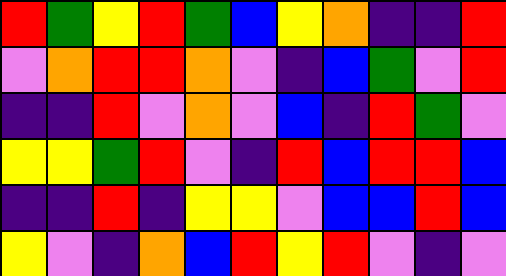[["red", "green", "yellow", "red", "green", "blue", "yellow", "orange", "indigo", "indigo", "red"], ["violet", "orange", "red", "red", "orange", "violet", "indigo", "blue", "green", "violet", "red"], ["indigo", "indigo", "red", "violet", "orange", "violet", "blue", "indigo", "red", "green", "violet"], ["yellow", "yellow", "green", "red", "violet", "indigo", "red", "blue", "red", "red", "blue"], ["indigo", "indigo", "red", "indigo", "yellow", "yellow", "violet", "blue", "blue", "red", "blue"], ["yellow", "violet", "indigo", "orange", "blue", "red", "yellow", "red", "violet", "indigo", "violet"]]